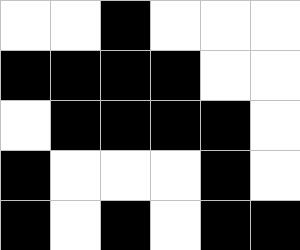[["white", "white", "black", "white", "white", "white"], ["black", "black", "black", "black", "white", "white"], ["white", "black", "black", "black", "black", "white"], ["black", "white", "white", "white", "black", "white"], ["black", "white", "black", "white", "black", "black"]]